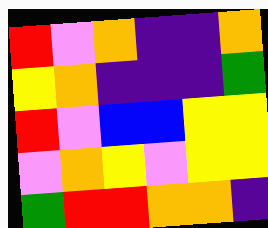[["red", "violet", "orange", "indigo", "indigo", "orange"], ["yellow", "orange", "indigo", "indigo", "indigo", "green"], ["red", "violet", "blue", "blue", "yellow", "yellow"], ["violet", "orange", "yellow", "violet", "yellow", "yellow"], ["green", "red", "red", "orange", "orange", "indigo"]]